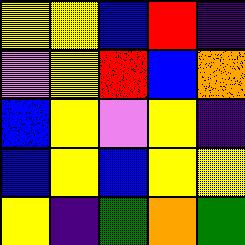[["yellow", "yellow", "blue", "red", "indigo"], ["violet", "yellow", "red", "blue", "orange"], ["blue", "yellow", "violet", "yellow", "indigo"], ["blue", "yellow", "blue", "yellow", "yellow"], ["yellow", "indigo", "green", "orange", "green"]]